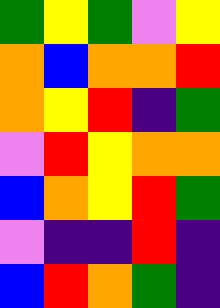[["green", "yellow", "green", "violet", "yellow"], ["orange", "blue", "orange", "orange", "red"], ["orange", "yellow", "red", "indigo", "green"], ["violet", "red", "yellow", "orange", "orange"], ["blue", "orange", "yellow", "red", "green"], ["violet", "indigo", "indigo", "red", "indigo"], ["blue", "red", "orange", "green", "indigo"]]